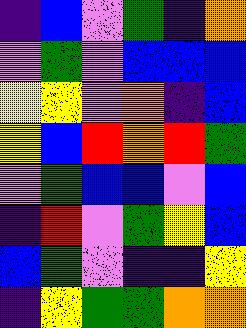[["indigo", "blue", "violet", "green", "indigo", "orange"], ["violet", "green", "violet", "blue", "blue", "blue"], ["yellow", "yellow", "violet", "orange", "indigo", "blue"], ["yellow", "blue", "red", "orange", "red", "green"], ["violet", "green", "blue", "blue", "violet", "blue"], ["indigo", "red", "violet", "green", "yellow", "blue"], ["blue", "green", "violet", "indigo", "indigo", "yellow"], ["indigo", "yellow", "green", "green", "orange", "orange"]]